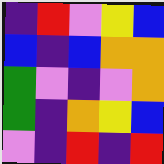[["indigo", "red", "violet", "yellow", "blue"], ["blue", "indigo", "blue", "orange", "orange"], ["green", "violet", "indigo", "violet", "orange"], ["green", "indigo", "orange", "yellow", "blue"], ["violet", "indigo", "red", "indigo", "red"]]